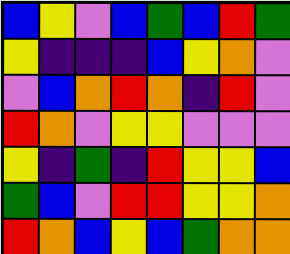[["blue", "yellow", "violet", "blue", "green", "blue", "red", "green"], ["yellow", "indigo", "indigo", "indigo", "blue", "yellow", "orange", "violet"], ["violet", "blue", "orange", "red", "orange", "indigo", "red", "violet"], ["red", "orange", "violet", "yellow", "yellow", "violet", "violet", "violet"], ["yellow", "indigo", "green", "indigo", "red", "yellow", "yellow", "blue"], ["green", "blue", "violet", "red", "red", "yellow", "yellow", "orange"], ["red", "orange", "blue", "yellow", "blue", "green", "orange", "orange"]]